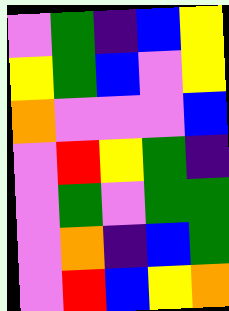[["violet", "green", "indigo", "blue", "yellow"], ["yellow", "green", "blue", "violet", "yellow"], ["orange", "violet", "violet", "violet", "blue"], ["violet", "red", "yellow", "green", "indigo"], ["violet", "green", "violet", "green", "green"], ["violet", "orange", "indigo", "blue", "green"], ["violet", "red", "blue", "yellow", "orange"]]